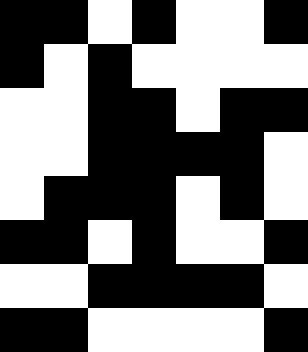[["black", "black", "white", "black", "white", "white", "black"], ["black", "white", "black", "white", "white", "white", "white"], ["white", "white", "black", "black", "white", "black", "black"], ["white", "white", "black", "black", "black", "black", "white"], ["white", "black", "black", "black", "white", "black", "white"], ["black", "black", "white", "black", "white", "white", "black"], ["white", "white", "black", "black", "black", "black", "white"], ["black", "black", "white", "white", "white", "white", "black"]]